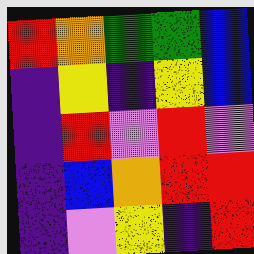[["red", "orange", "green", "green", "blue"], ["indigo", "yellow", "indigo", "yellow", "blue"], ["indigo", "red", "violet", "red", "violet"], ["indigo", "blue", "orange", "red", "red"], ["indigo", "violet", "yellow", "indigo", "red"]]